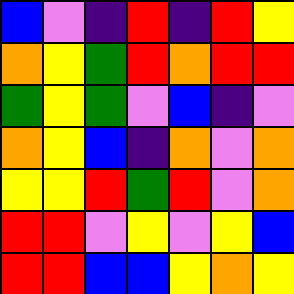[["blue", "violet", "indigo", "red", "indigo", "red", "yellow"], ["orange", "yellow", "green", "red", "orange", "red", "red"], ["green", "yellow", "green", "violet", "blue", "indigo", "violet"], ["orange", "yellow", "blue", "indigo", "orange", "violet", "orange"], ["yellow", "yellow", "red", "green", "red", "violet", "orange"], ["red", "red", "violet", "yellow", "violet", "yellow", "blue"], ["red", "red", "blue", "blue", "yellow", "orange", "yellow"]]